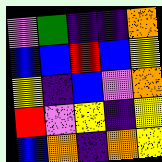[["violet", "green", "indigo", "indigo", "orange"], ["blue", "blue", "red", "blue", "yellow"], ["yellow", "indigo", "blue", "violet", "orange"], ["red", "violet", "yellow", "indigo", "yellow"], ["blue", "orange", "indigo", "orange", "yellow"]]